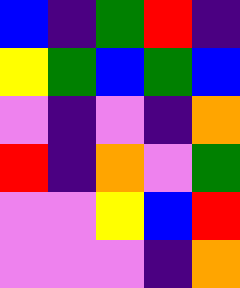[["blue", "indigo", "green", "red", "indigo"], ["yellow", "green", "blue", "green", "blue"], ["violet", "indigo", "violet", "indigo", "orange"], ["red", "indigo", "orange", "violet", "green"], ["violet", "violet", "yellow", "blue", "red"], ["violet", "violet", "violet", "indigo", "orange"]]